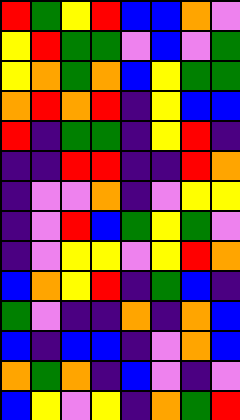[["red", "green", "yellow", "red", "blue", "blue", "orange", "violet"], ["yellow", "red", "green", "green", "violet", "blue", "violet", "green"], ["yellow", "orange", "green", "orange", "blue", "yellow", "green", "green"], ["orange", "red", "orange", "red", "indigo", "yellow", "blue", "blue"], ["red", "indigo", "green", "green", "indigo", "yellow", "red", "indigo"], ["indigo", "indigo", "red", "red", "indigo", "indigo", "red", "orange"], ["indigo", "violet", "violet", "orange", "indigo", "violet", "yellow", "yellow"], ["indigo", "violet", "red", "blue", "green", "yellow", "green", "violet"], ["indigo", "violet", "yellow", "yellow", "violet", "yellow", "red", "orange"], ["blue", "orange", "yellow", "red", "indigo", "green", "blue", "indigo"], ["green", "violet", "indigo", "indigo", "orange", "indigo", "orange", "blue"], ["blue", "indigo", "blue", "blue", "indigo", "violet", "orange", "blue"], ["orange", "green", "orange", "indigo", "blue", "violet", "indigo", "violet"], ["blue", "yellow", "violet", "yellow", "indigo", "orange", "green", "red"]]